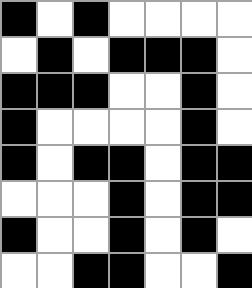[["black", "white", "black", "white", "white", "white", "white"], ["white", "black", "white", "black", "black", "black", "white"], ["black", "black", "black", "white", "white", "black", "white"], ["black", "white", "white", "white", "white", "black", "white"], ["black", "white", "black", "black", "white", "black", "black"], ["white", "white", "white", "black", "white", "black", "black"], ["black", "white", "white", "black", "white", "black", "white"], ["white", "white", "black", "black", "white", "white", "black"]]